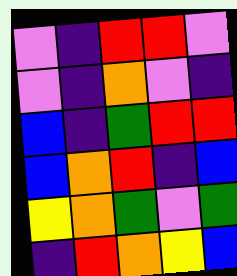[["violet", "indigo", "red", "red", "violet"], ["violet", "indigo", "orange", "violet", "indigo"], ["blue", "indigo", "green", "red", "red"], ["blue", "orange", "red", "indigo", "blue"], ["yellow", "orange", "green", "violet", "green"], ["indigo", "red", "orange", "yellow", "blue"]]